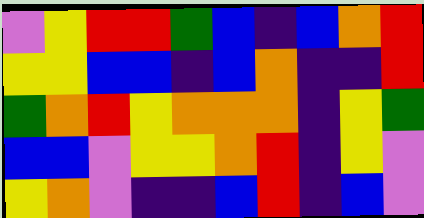[["violet", "yellow", "red", "red", "green", "blue", "indigo", "blue", "orange", "red"], ["yellow", "yellow", "blue", "blue", "indigo", "blue", "orange", "indigo", "indigo", "red"], ["green", "orange", "red", "yellow", "orange", "orange", "orange", "indigo", "yellow", "green"], ["blue", "blue", "violet", "yellow", "yellow", "orange", "red", "indigo", "yellow", "violet"], ["yellow", "orange", "violet", "indigo", "indigo", "blue", "red", "indigo", "blue", "violet"]]